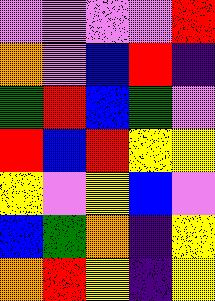[["violet", "violet", "violet", "violet", "red"], ["orange", "violet", "blue", "red", "indigo"], ["green", "red", "blue", "green", "violet"], ["red", "blue", "red", "yellow", "yellow"], ["yellow", "violet", "yellow", "blue", "violet"], ["blue", "green", "orange", "indigo", "yellow"], ["orange", "red", "yellow", "indigo", "yellow"]]